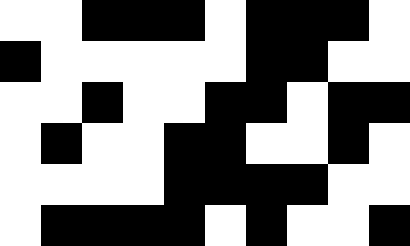[["white", "white", "black", "black", "black", "white", "black", "black", "black", "white"], ["black", "white", "white", "white", "white", "white", "black", "black", "white", "white"], ["white", "white", "black", "white", "white", "black", "black", "white", "black", "black"], ["white", "black", "white", "white", "black", "black", "white", "white", "black", "white"], ["white", "white", "white", "white", "black", "black", "black", "black", "white", "white"], ["white", "black", "black", "black", "black", "white", "black", "white", "white", "black"]]